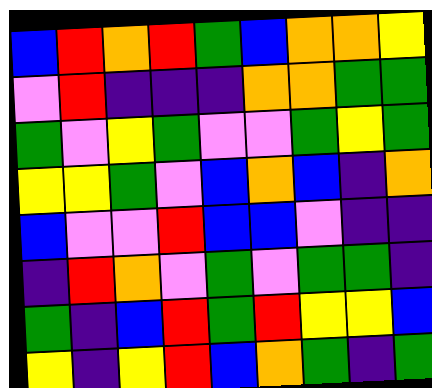[["blue", "red", "orange", "red", "green", "blue", "orange", "orange", "yellow"], ["violet", "red", "indigo", "indigo", "indigo", "orange", "orange", "green", "green"], ["green", "violet", "yellow", "green", "violet", "violet", "green", "yellow", "green"], ["yellow", "yellow", "green", "violet", "blue", "orange", "blue", "indigo", "orange"], ["blue", "violet", "violet", "red", "blue", "blue", "violet", "indigo", "indigo"], ["indigo", "red", "orange", "violet", "green", "violet", "green", "green", "indigo"], ["green", "indigo", "blue", "red", "green", "red", "yellow", "yellow", "blue"], ["yellow", "indigo", "yellow", "red", "blue", "orange", "green", "indigo", "green"]]